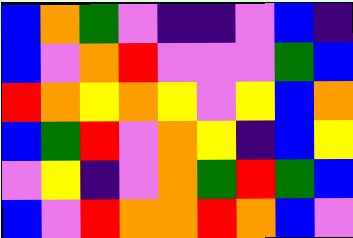[["blue", "orange", "green", "violet", "indigo", "indigo", "violet", "blue", "indigo"], ["blue", "violet", "orange", "red", "violet", "violet", "violet", "green", "blue"], ["red", "orange", "yellow", "orange", "yellow", "violet", "yellow", "blue", "orange"], ["blue", "green", "red", "violet", "orange", "yellow", "indigo", "blue", "yellow"], ["violet", "yellow", "indigo", "violet", "orange", "green", "red", "green", "blue"], ["blue", "violet", "red", "orange", "orange", "red", "orange", "blue", "violet"]]